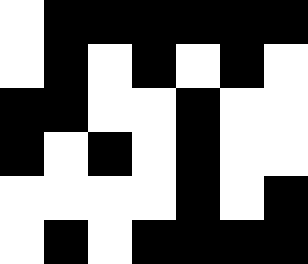[["white", "black", "black", "black", "black", "black", "black"], ["white", "black", "white", "black", "white", "black", "white"], ["black", "black", "white", "white", "black", "white", "white"], ["black", "white", "black", "white", "black", "white", "white"], ["white", "white", "white", "white", "black", "white", "black"], ["white", "black", "white", "black", "black", "black", "black"]]